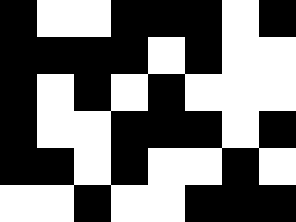[["black", "white", "white", "black", "black", "black", "white", "black"], ["black", "black", "black", "black", "white", "black", "white", "white"], ["black", "white", "black", "white", "black", "white", "white", "white"], ["black", "white", "white", "black", "black", "black", "white", "black"], ["black", "black", "white", "black", "white", "white", "black", "white"], ["white", "white", "black", "white", "white", "black", "black", "black"]]